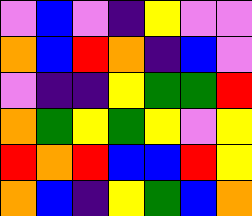[["violet", "blue", "violet", "indigo", "yellow", "violet", "violet"], ["orange", "blue", "red", "orange", "indigo", "blue", "violet"], ["violet", "indigo", "indigo", "yellow", "green", "green", "red"], ["orange", "green", "yellow", "green", "yellow", "violet", "yellow"], ["red", "orange", "red", "blue", "blue", "red", "yellow"], ["orange", "blue", "indigo", "yellow", "green", "blue", "orange"]]